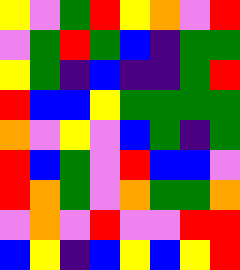[["yellow", "violet", "green", "red", "yellow", "orange", "violet", "red"], ["violet", "green", "red", "green", "blue", "indigo", "green", "green"], ["yellow", "green", "indigo", "blue", "indigo", "indigo", "green", "red"], ["red", "blue", "blue", "yellow", "green", "green", "green", "green"], ["orange", "violet", "yellow", "violet", "blue", "green", "indigo", "green"], ["red", "blue", "green", "violet", "red", "blue", "blue", "violet"], ["red", "orange", "green", "violet", "orange", "green", "green", "orange"], ["violet", "orange", "violet", "red", "violet", "violet", "red", "red"], ["blue", "yellow", "indigo", "blue", "yellow", "blue", "yellow", "red"]]